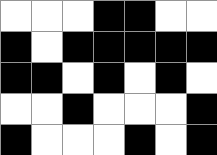[["white", "white", "white", "black", "black", "white", "white"], ["black", "white", "black", "black", "black", "black", "black"], ["black", "black", "white", "black", "white", "black", "white"], ["white", "white", "black", "white", "white", "white", "black"], ["black", "white", "white", "white", "black", "white", "black"]]